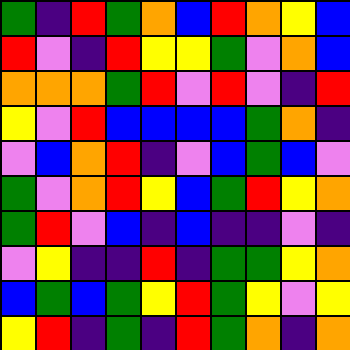[["green", "indigo", "red", "green", "orange", "blue", "red", "orange", "yellow", "blue"], ["red", "violet", "indigo", "red", "yellow", "yellow", "green", "violet", "orange", "blue"], ["orange", "orange", "orange", "green", "red", "violet", "red", "violet", "indigo", "red"], ["yellow", "violet", "red", "blue", "blue", "blue", "blue", "green", "orange", "indigo"], ["violet", "blue", "orange", "red", "indigo", "violet", "blue", "green", "blue", "violet"], ["green", "violet", "orange", "red", "yellow", "blue", "green", "red", "yellow", "orange"], ["green", "red", "violet", "blue", "indigo", "blue", "indigo", "indigo", "violet", "indigo"], ["violet", "yellow", "indigo", "indigo", "red", "indigo", "green", "green", "yellow", "orange"], ["blue", "green", "blue", "green", "yellow", "red", "green", "yellow", "violet", "yellow"], ["yellow", "red", "indigo", "green", "indigo", "red", "green", "orange", "indigo", "orange"]]